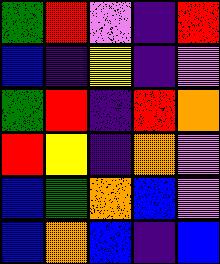[["green", "red", "violet", "indigo", "red"], ["blue", "indigo", "yellow", "indigo", "violet"], ["green", "red", "indigo", "red", "orange"], ["red", "yellow", "indigo", "orange", "violet"], ["blue", "green", "orange", "blue", "violet"], ["blue", "orange", "blue", "indigo", "blue"]]